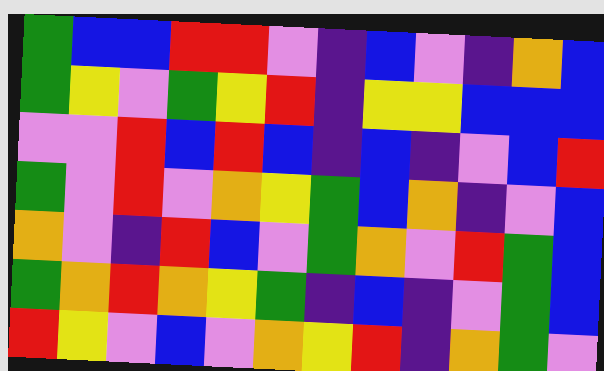[["green", "blue", "blue", "red", "red", "violet", "indigo", "blue", "violet", "indigo", "orange", "blue"], ["green", "yellow", "violet", "green", "yellow", "red", "indigo", "yellow", "yellow", "blue", "blue", "blue"], ["violet", "violet", "red", "blue", "red", "blue", "indigo", "blue", "indigo", "violet", "blue", "red"], ["green", "violet", "red", "violet", "orange", "yellow", "green", "blue", "orange", "indigo", "violet", "blue"], ["orange", "violet", "indigo", "red", "blue", "violet", "green", "orange", "violet", "red", "green", "blue"], ["green", "orange", "red", "orange", "yellow", "green", "indigo", "blue", "indigo", "violet", "green", "blue"], ["red", "yellow", "violet", "blue", "violet", "orange", "yellow", "red", "indigo", "orange", "green", "violet"]]